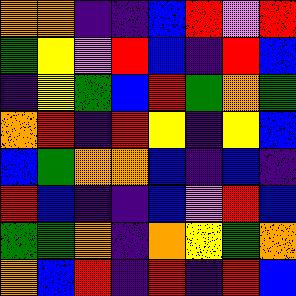[["orange", "orange", "indigo", "indigo", "blue", "red", "violet", "red"], ["green", "yellow", "violet", "red", "blue", "indigo", "red", "blue"], ["indigo", "yellow", "green", "blue", "red", "green", "orange", "green"], ["orange", "red", "indigo", "red", "yellow", "indigo", "yellow", "blue"], ["blue", "green", "orange", "orange", "blue", "indigo", "blue", "indigo"], ["red", "blue", "indigo", "indigo", "blue", "violet", "red", "blue"], ["green", "green", "orange", "indigo", "orange", "yellow", "green", "orange"], ["orange", "blue", "red", "indigo", "red", "indigo", "red", "blue"]]